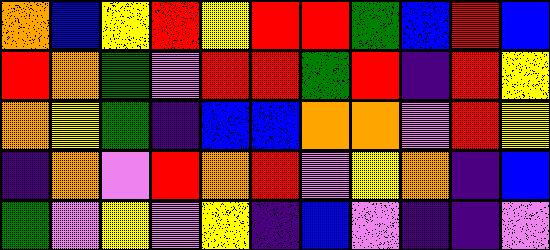[["orange", "blue", "yellow", "red", "yellow", "red", "red", "green", "blue", "red", "blue"], ["red", "orange", "green", "violet", "red", "red", "green", "red", "indigo", "red", "yellow"], ["orange", "yellow", "green", "indigo", "blue", "blue", "orange", "orange", "violet", "red", "yellow"], ["indigo", "orange", "violet", "red", "orange", "red", "violet", "yellow", "orange", "indigo", "blue"], ["green", "violet", "yellow", "violet", "yellow", "indigo", "blue", "violet", "indigo", "indigo", "violet"]]